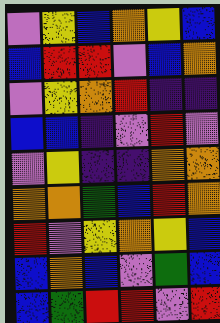[["violet", "yellow", "blue", "orange", "yellow", "blue"], ["blue", "red", "red", "violet", "blue", "orange"], ["violet", "yellow", "orange", "red", "indigo", "indigo"], ["blue", "blue", "indigo", "violet", "red", "violet"], ["violet", "yellow", "indigo", "indigo", "orange", "orange"], ["orange", "orange", "green", "blue", "red", "orange"], ["red", "violet", "yellow", "orange", "yellow", "blue"], ["blue", "orange", "blue", "violet", "green", "blue"], ["blue", "green", "red", "red", "violet", "red"]]